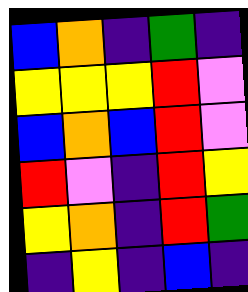[["blue", "orange", "indigo", "green", "indigo"], ["yellow", "yellow", "yellow", "red", "violet"], ["blue", "orange", "blue", "red", "violet"], ["red", "violet", "indigo", "red", "yellow"], ["yellow", "orange", "indigo", "red", "green"], ["indigo", "yellow", "indigo", "blue", "indigo"]]